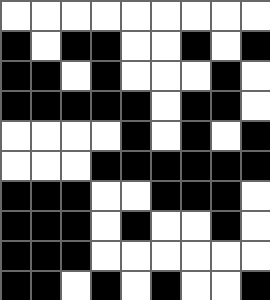[["white", "white", "white", "white", "white", "white", "white", "white", "white"], ["black", "white", "black", "black", "white", "white", "black", "white", "black"], ["black", "black", "white", "black", "white", "white", "white", "black", "white"], ["black", "black", "black", "black", "black", "white", "black", "black", "white"], ["white", "white", "white", "white", "black", "white", "black", "white", "black"], ["white", "white", "white", "black", "black", "black", "black", "black", "black"], ["black", "black", "black", "white", "white", "black", "black", "black", "white"], ["black", "black", "black", "white", "black", "white", "white", "black", "white"], ["black", "black", "black", "white", "white", "white", "white", "white", "white"], ["black", "black", "white", "black", "white", "black", "white", "white", "black"]]